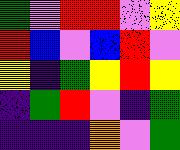[["green", "violet", "red", "red", "violet", "yellow"], ["red", "blue", "violet", "blue", "red", "violet"], ["yellow", "indigo", "green", "yellow", "red", "yellow"], ["indigo", "green", "red", "violet", "indigo", "green"], ["indigo", "indigo", "indigo", "orange", "violet", "green"]]